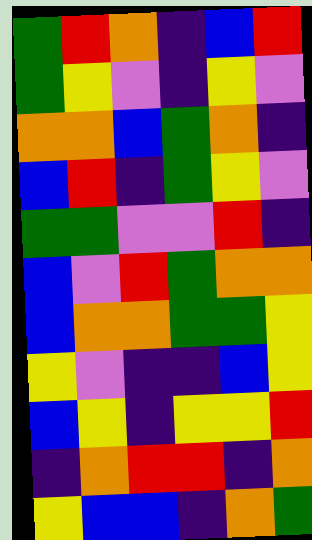[["green", "red", "orange", "indigo", "blue", "red"], ["green", "yellow", "violet", "indigo", "yellow", "violet"], ["orange", "orange", "blue", "green", "orange", "indigo"], ["blue", "red", "indigo", "green", "yellow", "violet"], ["green", "green", "violet", "violet", "red", "indigo"], ["blue", "violet", "red", "green", "orange", "orange"], ["blue", "orange", "orange", "green", "green", "yellow"], ["yellow", "violet", "indigo", "indigo", "blue", "yellow"], ["blue", "yellow", "indigo", "yellow", "yellow", "red"], ["indigo", "orange", "red", "red", "indigo", "orange"], ["yellow", "blue", "blue", "indigo", "orange", "green"]]